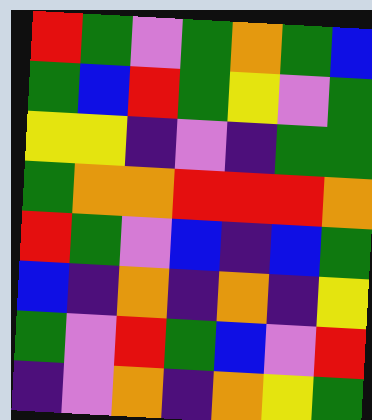[["red", "green", "violet", "green", "orange", "green", "blue"], ["green", "blue", "red", "green", "yellow", "violet", "green"], ["yellow", "yellow", "indigo", "violet", "indigo", "green", "green"], ["green", "orange", "orange", "red", "red", "red", "orange"], ["red", "green", "violet", "blue", "indigo", "blue", "green"], ["blue", "indigo", "orange", "indigo", "orange", "indigo", "yellow"], ["green", "violet", "red", "green", "blue", "violet", "red"], ["indigo", "violet", "orange", "indigo", "orange", "yellow", "green"]]